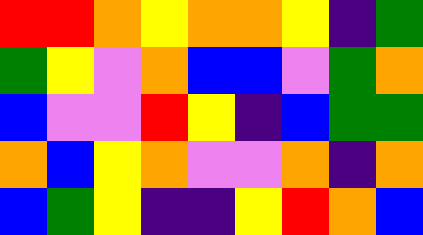[["red", "red", "orange", "yellow", "orange", "orange", "yellow", "indigo", "green"], ["green", "yellow", "violet", "orange", "blue", "blue", "violet", "green", "orange"], ["blue", "violet", "violet", "red", "yellow", "indigo", "blue", "green", "green"], ["orange", "blue", "yellow", "orange", "violet", "violet", "orange", "indigo", "orange"], ["blue", "green", "yellow", "indigo", "indigo", "yellow", "red", "orange", "blue"]]